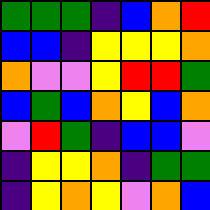[["green", "green", "green", "indigo", "blue", "orange", "red"], ["blue", "blue", "indigo", "yellow", "yellow", "yellow", "orange"], ["orange", "violet", "violet", "yellow", "red", "red", "green"], ["blue", "green", "blue", "orange", "yellow", "blue", "orange"], ["violet", "red", "green", "indigo", "blue", "blue", "violet"], ["indigo", "yellow", "yellow", "orange", "indigo", "green", "green"], ["indigo", "yellow", "orange", "yellow", "violet", "orange", "blue"]]